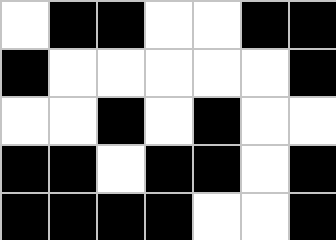[["white", "black", "black", "white", "white", "black", "black"], ["black", "white", "white", "white", "white", "white", "black"], ["white", "white", "black", "white", "black", "white", "white"], ["black", "black", "white", "black", "black", "white", "black"], ["black", "black", "black", "black", "white", "white", "black"]]